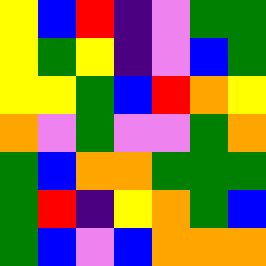[["yellow", "blue", "red", "indigo", "violet", "green", "green"], ["yellow", "green", "yellow", "indigo", "violet", "blue", "green"], ["yellow", "yellow", "green", "blue", "red", "orange", "yellow"], ["orange", "violet", "green", "violet", "violet", "green", "orange"], ["green", "blue", "orange", "orange", "green", "green", "green"], ["green", "red", "indigo", "yellow", "orange", "green", "blue"], ["green", "blue", "violet", "blue", "orange", "orange", "orange"]]